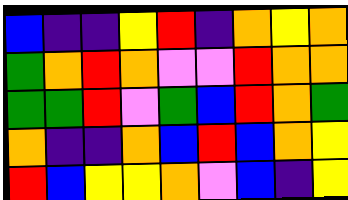[["blue", "indigo", "indigo", "yellow", "red", "indigo", "orange", "yellow", "orange"], ["green", "orange", "red", "orange", "violet", "violet", "red", "orange", "orange"], ["green", "green", "red", "violet", "green", "blue", "red", "orange", "green"], ["orange", "indigo", "indigo", "orange", "blue", "red", "blue", "orange", "yellow"], ["red", "blue", "yellow", "yellow", "orange", "violet", "blue", "indigo", "yellow"]]